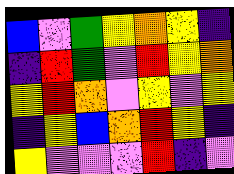[["blue", "violet", "green", "yellow", "orange", "yellow", "indigo"], ["indigo", "red", "green", "violet", "red", "yellow", "orange"], ["yellow", "red", "orange", "violet", "yellow", "violet", "yellow"], ["indigo", "yellow", "blue", "orange", "red", "yellow", "indigo"], ["yellow", "violet", "violet", "violet", "red", "indigo", "violet"]]